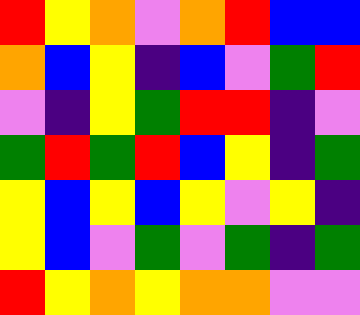[["red", "yellow", "orange", "violet", "orange", "red", "blue", "blue"], ["orange", "blue", "yellow", "indigo", "blue", "violet", "green", "red"], ["violet", "indigo", "yellow", "green", "red", "red", "indigo", "violet"], ["green", "red", "green", "red", "blue", "yellow", "indigo", "green"], ["yellow", "blue", "yellow", "blue", "yellow", "violet", "yellow", "indigo"], ["yellow", "blue", "violet", "green", "violet", "green", "indigo", "green"], ["red", "yellow", "orange", "yellow", "orange", "orange", "violet", "violet"]]